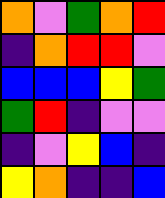[["orange", "violet", "green", "orange", "red"], ["indigo", "orange", "red", "red", "violet"], ["blue", "blue", "blue", "yellow", "green"], ["green", "red", "indigo", "violet", "violet"], ["indigo", "violet", "yellow", "blue", "indigo"], ["yellow", "orange", "indigo", "indigo", "blue"]]